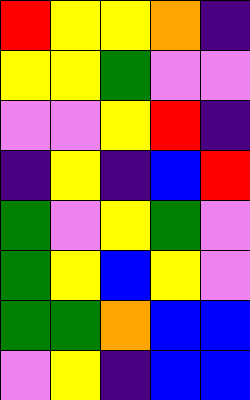[["red", "yellow", "yellow", "orange", "indigo"], ["yellow", "yellow", "green", "violet", "violet"], ["violet", "violet", "yellow", "red", "indigo"], ["indigo", "yellow", "indigo", "blue", "red"], ["green", "violet", "yellow", "green", "violet"], ["green", "yellow", "blue", "yellow", "violet"], ["green", "green", "orange", "blue", "blue"], ["violet", "yellow", "indigo", "blue", "blue"]]